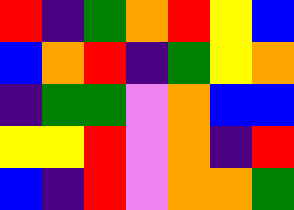[["red", "indigo", "green", "orange", "red", "yellow", "blue"], ["blue", "orange", "red", "indigo", "green", "yellow", "orange"], ["indigo", "green", "green", "violet", "orange", "blue", "blue"], ["yellow", "yellow", "red", "violet", "orange", "indigo", "red"], ["blue", "indigo", "red", "violet", "orange", "orange", "green"]]